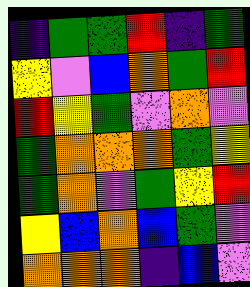[["indigo", "green", "green", "red", "indigo", "green"], ["yellow", "violet", "blue", "orange", "green", "red"], ["red", "yellow", "green", "violet", "orange", "violet"], ["green", "orange", "orange", "orange", "green", "yellow"], ["green", "orange", "violet", "green", "yellow", "red"], ["yellow", "blue", "orange", "blue", "green", "violet"], ["orange", "orange", "orange", "indigo", "blue", "violet"]]